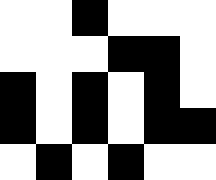[["white", "white", "black", "white", "white", "white"], ["white", "white", "white", "black", "black", "white"], ["black", "white", "black", "white", "black", "white"], ["black", "white", "black", "white", "black", "black"], ["white", "black", "white", "black", "white", "white"]]